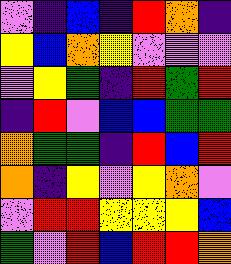[["violet", "indigo", "blue", "indigo", "red", "orange", "indigo"], ["yellow", "blue", "orange", "yellow", "violet", "violet", "violet"], ["violet", "yellow", "green", "indigo", "red", "green", "red"], ["indigo", "red", "violet", "blue", "blue", "green", "green"], ["orange", "green", "green", "indigo", "red", "blue", "red"], ["orange", "indigo", "yellow", "violet", "yellow", "orange", "violet"], ["violet", "red", "red", "yellow", "yellow", "yellow", "blue"], ["green", "violet", "red", "blue", "red", "red", "orange"]]